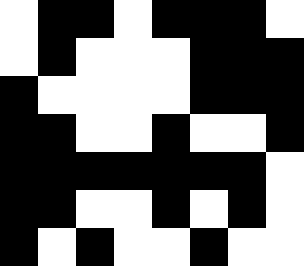[["white", "black", "black", "white", "black", "black", "black", "white"], ["white", "black", "white", "white", "white", "black", "black", "black"], ["black", "white", "white", "white", "white", "black", "black", "black"], ["black", "black", "white", "white", "black", "white", "white", "black"], ["black", "black", "black", "black", "black", "black", "black", "white"], ["black", "black", "white", "white", "black", "white", "black", "white"], ["black", "white", "black", "white", "white", "black", "white", "white"]]